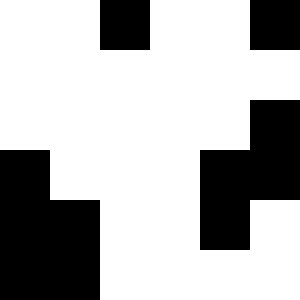[["white", "white", "black", "white", "white", "black"], ["white", "white", "white", "white", "white", "white"], ["white", "white", "white", "white", "white", "black"], ["black", "white", "white", "white", "black", "black"], ["black", "black", "white", "white", "black", "white"], ["black", "black", "white", "white", "white", "white"]]